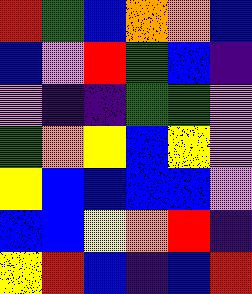[["red", "green", "blue", "orange", "orange", "blue"], ["blue", "violet", "red", "green", "blue", "indigo"], ["violet", "indigo", "indigo", "green", "green", "violet"], ["green", "orange", "yellow", "blue", "yellow", "violet"], ["yellow", "blue", "blue", "blue", "blue", "violet"], ["blue", "blue", "yellow", "orange", "red", "indigo"], ["yellow", "red", "blue", "indigo", "blue", "red"]]